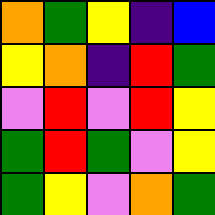[["orange", "green", "yellow", "indigo", "blue"], ["yellow", "orange", "indigo", "red", "green"], ["violet", "red", "violet", "red", "yellow"], ["green", "red", "green", "violet", "yellow"], ["green", "yellow", "violet", "orange", "green"]]